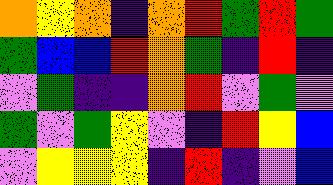[["orange", "yellow", "orange", "indigo", "orange", "red", "green", "red", "green"], ["green", "blue", "blue", "red", "orange", "green", "indigo", "red", "indigo"], ["violet", "green", "indigo", "indigo", "orange", "red", "violet", "green", "violet"], ["green", "violet", "green", "yellow", "violet", "indigo", "red", "yellow", "blue"], ["violet", "yellow", "yellow", "yellow", "indigo", "red", "indigo", "violet", "blue"]]